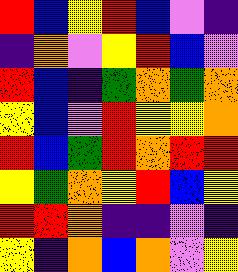[["red", "blue", "yellow", "red", "blue", "violet", "indigo"], ["indigo", "orange", "violet", "yellow", "red", "blue", "violet"], ["red", "blue", "indigo", "green", "orange", "green", "orange"], ["yellow", "blue", "violet", "red", "yellow", "yellow", "orange"], ["red", "blue", "green", "red", "orange", "red", "red"], ["yellow", "green", "orange", "yellow", "red", "blue", "yellow"], ["red", "red", "orange", "indigo", "indigo", "violet", "indigo"], ["yellow", "indigo", "orange", "blue", "orange", "violet", "yellow"]]